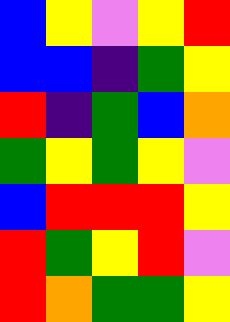[["blue", "yellow", "violet", "yellow", "red"], ["blue", "blue", "indigo", "green", "yellow"], ["red", "indigo", "green", "blue", "orange"], ["green", "yellow", "green", "yellow", "violet"], ["blue", "red", "red", "red", "yellow"], ["red", "green", "yellow", "red", "violet"], ["red", "orange", "green", "green", "yellow"]]